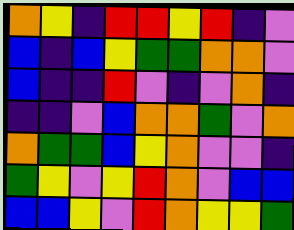[["orange", "yellow", "indigo", "red", "red", "yellow", "red", "indigo", "violet"], ["blue", "indigo", "blue", "yellow", "green", "green", "orange", "orange", "violet"], ["blue", "indigo", "indigo", "red", "violet", "indigo", "violet", "orange", "indigo"], ["indigo", "indigo", "violet", "blue", "orange", "orange", "green", "violet", "orange"], ["orange", "green", "green", "blue", "yellow", "orange", "violet", "violet", "indigo"], ["green", "yellow", "violet", "yellow", "red", "orange", "violet", "blue", "blue"], ["blue", "blue", "yellow", "violet", "red", "orange", "yellow", "yellow", "green"]]